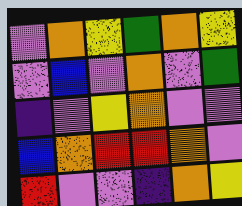[["violet", "orange", "yellow", "green", "orange", "yellow"], ["violet", "blue", "violet", "orange", "violet", "green"], ["indigo", "violet", "yellow", "orange", "violet", "violet"], ["blue", "orange", "red", "red", "orange", "violet"], ["red", "violet", "violet", "indigo", "orange", "yellow"]]